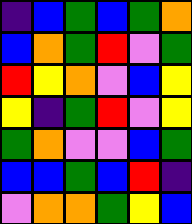[["indigo", "blue", "green", "blue", "green", "orange"], ["blue", "orange", "green", "red", "violet", "green"], ["red", "yellow", "orange", "violet", "blue", "yellow"], ["yellow", "indigo", "green", "red", "violet", "yellow"], ["green", "orange", "violet", "violet", "blue", "green"], ["blue", "blue", "green", "blue", "red", "indigo"], ["violet", "orange", "orange", "green", "yellow", "blue"]]